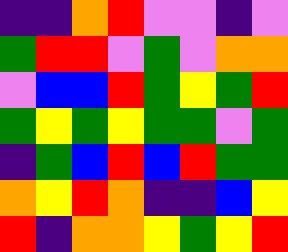[["indigo", "indigo", "orange", "red", "violet", "violet", "indigo", "violet"], ["green", "red", "red", "violet", "green", "violet", "orange", "orange"], ["violet", "blue", "blue", "red", "green", "yellow", "green", "red"], ["green", "yellow", "green", "yellow", "green", "green", "violet", "green"], ["indigo", "green", "blue", "red", "blue", "red", "green", "green"], ["orange", "yellow", "red", "orange", "indigo", "indigo", "blue", "yellow"], ["red", "indigo", "orange", "orange", "yellow", "green", "yellow", "red"]]